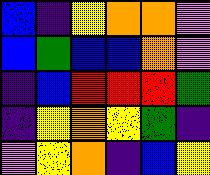[["blue", "indigo", "yellow", "orange", "orange", "violet"], ["blue", "green", "blue", "blue", "orange", "violet"], ["indigo", "blue", "red", "red", "red", "green"], ["indigo", "yellow", "orange", "yellow", "green", "indigo"], ["violet", "yellow", "orange", "indigo", "blue", "yellow"]]